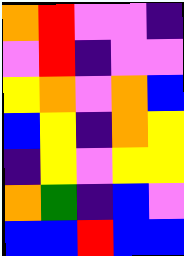[["orange", "red", "violet", "violet", "indigo"], ["violet", "red", "indigo", "violet", "violet"], ["yellow", "orange", "violet", "orange", "blue"], ["blue", "yellow", "indigo", "orange", "yellow"], ["indigo", "yellow", "violet", "yellow", "yellow"], ["orange", "green", "indigo", "blue", "violet"], ["blue", "blue", "red", "blue", "blue"]]